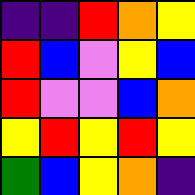[["indigo", "indigo", "red", "orange", "yellow"], ["red", "blue", "violet", "yellow", "blue"], ["red", "violet", "violet", "blue", "orange"], ["yellow", "red", "yellow", "red", "yellow"], ["green", "blue", "yellow", "orange", "indigo"]]